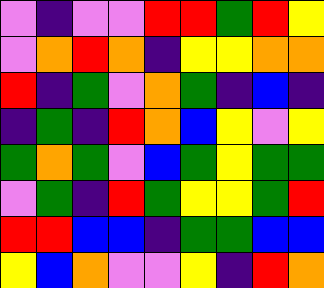[["violet", "indigo", "violet", "violet", "red", "red", "green", "red", "yellow"], ["violet", "orange", "red", "orange", "indigo", "yellow", "yellow", "orange", "orange"], ["red", "indigo", "green", "violet", "orange", "green", "indigo", "blue", "indigo"], ["indigo", "green", "indigo", "red", "orange", "blue", "yellow", "violet", "yellow"], ["green", "orange", "green", "violet", "blue", "green", "yellow", "green", "green"], ["violet", "green", "indigo", "red", "green", "yellow", "yellow", "green", "red"], ["red", "red", "blue", "blue", "indigo", "green", "green", "blue", "blue"], ["yellow", "blue", "orange", "violet", "violet", "yellow", "indigo", "red", "orange"]]